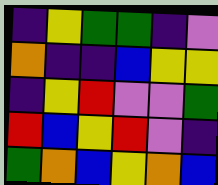[["indigo", "yellow", "green", "green", "indigo", "violet"], ["orange", "indigo", "indigo", "blue", "yellow", "yellow"], ["indigo", "yellow", "red", "violet", "violet", "green"], ["red", "blue", "yellow", "red", "violet", "indigo"], ["green", "orange", "blue", "yellow", "orange", "blue"]]